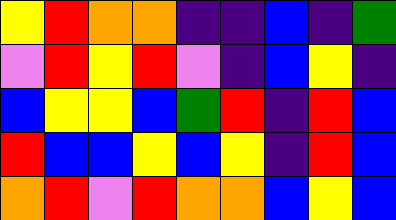[["yellow", "red", "orange", "orange", "indigo", "indigo", "blue", "indigo", "green"], ["violet", "red", "yellow", "red", "violet", "indigo", "blue", "yellow", "indigo"], ["blue", "yellow", "yellow", "blue", "green", "red", "indigo", "red", "blue"], ["red", "blue", "blue", "yellow", "blue", "yellow", "indigo", "red", "blue"], ["orange", "red", "violet", "red", "orange", "orange", "blue", "yellow", "blue"]]